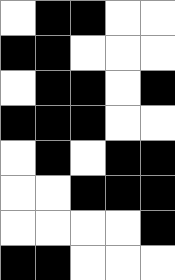[["white", "black", "black", "white", "white"], ["black", "black", "white", "white", "white"], ["white", "black", "black", "white", "black"], ["black", "black", "black", "white", "white"], ["white", "black", "white", "black", "black"], ["white", "white", "black", "black", "black"], ["white", "white", "white", "white", "black"], ["black", "black", "white", "white", "white"]]